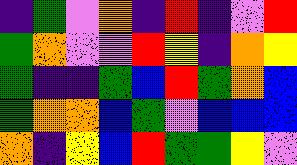[["indigo", "green", "violet", "orange", "indigo", "red", "indigo", "violet", "red"], ["green", "orange", "violet", "violet", "red", "yellow", "indigo", "orange", "yellow"], ["green", "indigo", "indigo", "green", "blue", "red", "green", "orange", "blue"], ["green", "orange", "orange", "blue", "green", "violet", "blue", "blue", "blue"], ["orange", "indigo", "yellow", "blue", "red", "green", "green", "yellow", "violet"]]